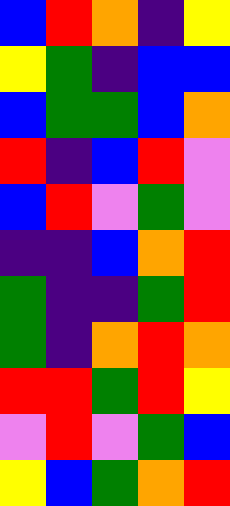[["blue", "red", "orange", "indigo", "yellow"], ["yellow", "green", "indigo", "blue", "blue"], ["blue", "green", "green", "blue", "orange"], ["red", "indigo", "blue", "red", "violet"], ["blue", "red", "violet", "green", "violet"], ["indigo", "indigo", "blue", "orange", "red"], ["green", "indigo", "indigo", "green", "red"], ["green", "indigo", "orange", "red", "orange"], ["red", "red", "green", "red", "yellow"], ["violet", "red", "violet", "green", "blue"], ["yellow", "blue", "green", "orange", "red"]]